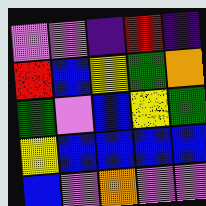[["violet", "violet", "indigo", "red", "indigo"], ["red", "blue", "yellow", "green", "orange"], ["green", "violet", "blue", "yellow", "green"], ["yellow", "blue", "blue", "blue", "blue"], ["blue", "violet", "orange", "violet", "violet"]]